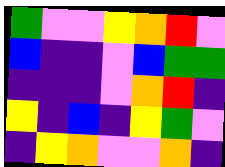[["green", "violet", "violet", "yellow", "orange", "red", "violet"], ["blue", "indigo", "indigo", "violet", "blue", "green", "green"], ["indigo", "indigo", "indigo", "violet", "orange", "red", "indigo"], ["yellow", "indigo", "blue", "indigo", "yellow", "green", "violet"], ["indigo", "yellow", "orange", "violet", "violet", "orange", "indigo"]]